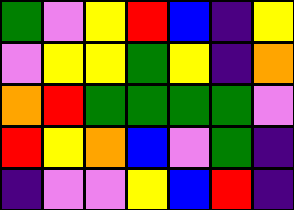[["green", "violet", "yellow", "red", "blue", "indigo", "yellow"], ["violet", "yellow", "yellow", "green", "yellow", "indigo", "orange"], ["orange", "red", "green", "green", "green", "green", "violet"], ["red", "yellow", "orange", "blue", "violet", "green", "indigo"], ["indigo", "violet", "violet", "yellow", "blue", "red", "indigo"]]